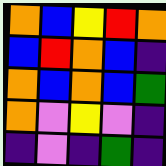[["orange", "blue", "yellow", "red", "orange"], ["blue", "red", "orange", "blue", "indigo"], ["orange", "blue", "orange", "blue", "green"], ["orange", "violet", "yellow", "violet", "indigo"], ["indigo", "violet", "indigo", "green", "indigo"]]